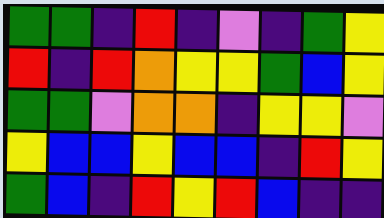[["green", "green", "indigo", "red", "indigo", "violet", "indigo", "green", "yellow"], ["red", "indigo", "red", "orange", "yellow", "yellow", "green", "blue", "yellow"], ["green", "green", "violet", "orange", "orange", "indigo", "yellow", "yellow", "violet"], ["yellow", "blue", "blue", "yellow", "blue", "blue", "indigo", "red", "yellow"], ["green", "blue", "indigo", "red", "yellow", "red", "blue", "indigo", "indigo"]]